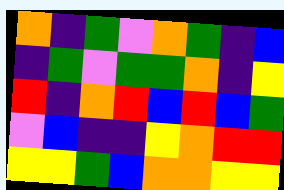[["orange", "indigo", "green", "violet", "orange", "green", "indigo", "blue"], ["indigo", "green", "violet", "green", "green", "orange", "indigo", "yellow"], ["red", "indigo", "orange", "red", "blue", "red", "blue", "green"], ["violet", "blue", "indigo", "indigo", "yellow", "orange", "red", "red"], ["yellow", "yellow", "green", "blue", "orange", "orange", "yellow", "yellow"]]